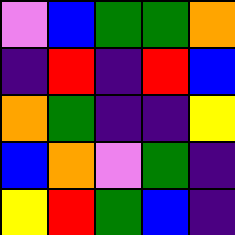[["violet", "blue", "green", "green", "orange"], ["indigo", "red", "indigo", "red", "blue"], ["orange", "green", "indigo", "indigo", "yellow"], ["blue", "orange", "violet", "green", "indigo"], ["yellow", "red", "green", "blue", "indigo"]]